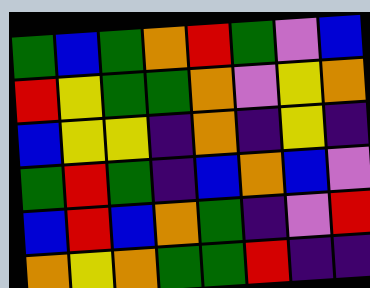[["green", "blue", "green", "orange", "red", "green", "violet", "blue"], ["red", "yellow", "green", "green", "orange", "violet", "yellow", "orange"], ["blue", "yellow", "yellow", "indigo", "orange", "indigo", "yellow", "indigo"], ["green", "red", "green", "indigo", "blue", "orange", "blue", "violet"], ["blue", "red", "blue", "orange", "green", "indigo", "violet", "red"], ["orange", "yellow", "orange", "green", "green", "red", "indigo", "indigo"]]